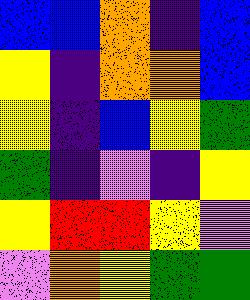[["blue", "blue", "orange", "indigo", "blue"], ["yellow", "indigo", "orange", "orange", "blue"], ["yellow", "indigo", "blue", "yellow", "green"], ["green", "indigo", "violet", "indigo", "yellow"], ["yellow", "red", "red", "yellow", "violet"], ["violet", "orange", "yellow", "green", "green"]]